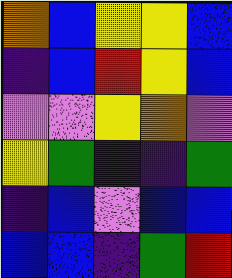[["orange", "blue", "yellow", "yellow", "blue"], ["indigo", "blue", "red", "yellow", "blue"], ["violet", "violet", "yellow", "orange", "violet"], ["yellow", "green", "indigo", "indigo", "green"], ["indigo", "blue", "violet", "blue", "blue"], ["blue", "blue", "indigo", "green", "red"]]